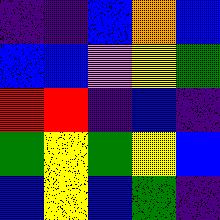[["indigo", "indigo", "blue", "orange", "blue"], ["blue", "blue", "violet", "yellow", "green"], ["red", "red", "indigo", "blue", "indigo"], ["green", "yellow", "green", "yellow", "blue"], ["blue", "yellow", "blue", "green", "indigo"]]